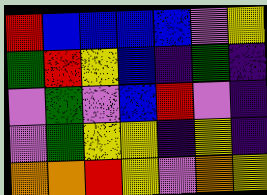[["red", "blue", "blue", "blue", "blue", "violet", "yellow"], ["green", "red", "yellow", "blue", "indigo", "green", "indigo"], ["violet", "green", "violet", "blue", "red", "violet", "indigo"], ["violet", "green", "yellow", "yellow", "indigo", "yellow", "indigo"], ["orange", "orange", "red", "yellow", "violet", "orange", "yellow"]]